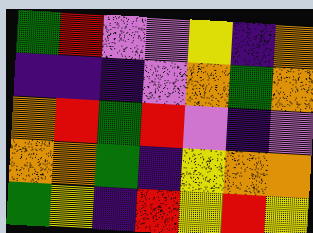[["green", "red", "violet", "violet", "yellow", "indigo", "orange"], ["indigo", "indigo", "indigo", "violet", "orange", "green", "orange"], ["orange", "red", "green", "red", "violet", "indigo", "violet"], ["orange", "orange", "green", "indigo", "yellow", "orange", "orange"], ["green", "yellow", "indigo", "red", "yellow", "red", "yellow"]]